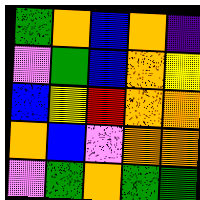[["green", "orange", "blue", "orange", "indigo"], ["violet", "green", "blue", "orange", "yellow"], ["blue", "yellow", "red", "orange", "orange"], ["orange", "blue", "violet", "orange", "orange"], ["violet", "green", "orange", "green", "green"]]